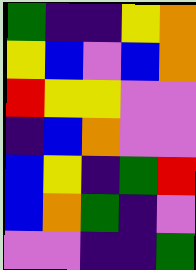[["green", "indigo", "indigo", "yellow", "orange"], ["yellow", "blue", "violet", "blue", "orange"], ["red", "yellow", "yellow", "violet", "violet"], ["indigo", "blue", "orange", "violet", "violet"], ["blue", "yellow", "indigo", "green", "red"], ["blue", "orange", "green", "indigo", "violet"], ["violet", "violet", "indigo", "indigo", "green"]]